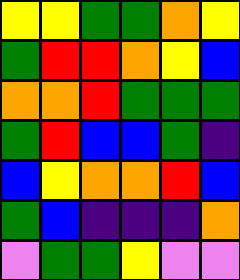[["yellow", "yellow", "green", "green", "orange", "yellow"], ["green", "red", "red", "orange", "yellow", "blue"], ["orange", "orange", "red", "green", "green", "green"], ["green", "red", "blue", "blue", "green", "indigo"], ["blue", "yellow", "orange", "orange", "red", "blue"], ["green", "blue", "indigo", "indigo", "indigo", "orange"], ["violet", "green", "green", "yellow", "violet", "violet"]]